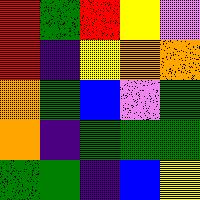[["red", "green", "red", "yellow", "violet"], ["red", "indigo", "yellow", "orange", "orange"], ["orange", "green", "blue", "violet", "green"], ["orange", "indigo", "green", "green", "green"], ["green", "green", "indigo", "blue", "yellow"]]